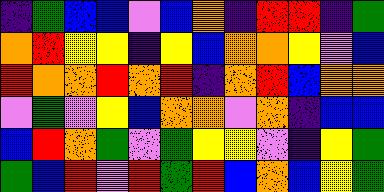[["indigo", "green", "blue", "blue", "violet", "blue", "orange", "indigo", "red", "red", "indigo", "green"], ["orange", "red", "yellow", "yellow", "indigo", "yellow", "blue", "orange", "orange", "yellow", "violet", "blue"], ["red", "orange", "orange", "red", "orange", "red", "indigo", "orange", "red", "blue", "orange", "orange"], ["violet", "green", "violet", "yellow", "blue", "orange", "orange", "violet", "orange", "indigo", "blue", "blue"], ["blue", "red", "orange", "green", "violet", "green", "yellow", "yellow", "violet", "indigo", "yellow", "green"], ["green", "blue", "red", "violet", "red", "green", "red", "blue", "orange", "blue", "yellow", "green"]]